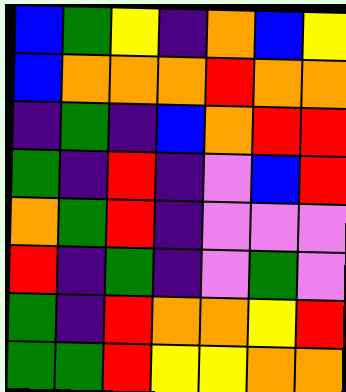[["blue", "green", "yellow", "indigo", "orange", "blue", "yellow"], ["blue", "orange", "orange", "orange", "red", "orange", "orange"], ["indigo", "green", "indigo", "blue", "orange", "red", "red"], ["green", "indigo", "red", "indigo", "violet", "blue", "red"], ["orange", "green", "red", "indigo", "violet", "violet", "violet"], ["red", "indigo", "green", "indigo", "violet", "green", "violet"], ["green", "indigo", "red", "orange", "orange", "yellow", "red"], ["green", "green", "red", "yellow", "yellow", "orange", "orange"]]